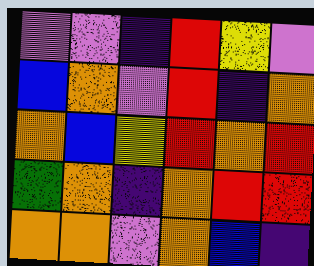[["violet", "violet", "indigo", "red", "yellow", "violet"], ["blue", "orange", "violet", "red", "indigo", "orange"], ["orange", "blue", "yellow", "red", "orange", "red"], ["green", "orange", "indigo", "orange", "red", "red"], ["orange", "orange", "violet", "orange", "blue", "indigo"]]